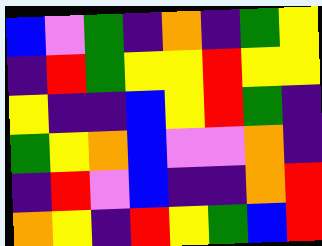[["blue", "violet", "green", "indigo", "orange", "indigo", "green", "yellow"], ["indigo", "red", "green", "yellow", "yellow", "red", "yellow", "yellow"], ["yellow", "indigo", "indigo", "blue", "yellow", "red", "green", "indigo"], ["green", "yellow", "orange", "blue", "violet", "violet", "orange", "indigo"], ["indigo", "red", "violet", "blue", "indigo", "indigo", "orange", "red"], ["orange", "yellow", "indigo", "red", "yellow", "green", "blue", "red"]]